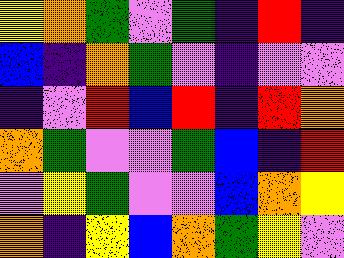[["yellow", "orange", "green", "violet", "green", "indigo", "red", "indigo"], ["blue", "indigo", "orange", "green", "violet", "indigo", "violet", "violet"], ["indigo", "violet", "red", "blue", "red", "indigo", "red", "orange"], ["orange", "green", "violet", "violet", "green", "blue", "indigo", "red"], ["violet", "yellow", "green", "violet", "violet", "blue", "orange", "yellow"], ["orange", "indigo", "yellow", "blue", "orange", "green", "yellow", "violet"]]